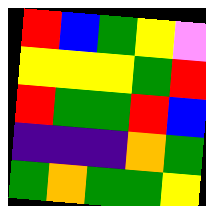[["red", "blue", "green", "yellow", "violet"], ["yellow", "yellow", "yellow", "green", "red"], ["red", "green", "green", "red", "blue"], ["indigo", "indigo", "indigo", "orange", "green"], ["green", "orange", "green", "green", "yellow"]]